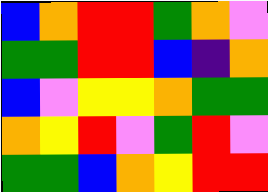[["blue", "orange", "red", "red", "green", "orange", "violet"], ["green", "green", "red", "red", "blue", "indigo", "orange"], ["blue", "violet", "yellow", "yellow", "orange", "green", "green"], ["orange", "yellow", "red", "violet", "green", "red", "violet"], ["green", "green", "blue", "orange", "yellow", "red", "red"]]